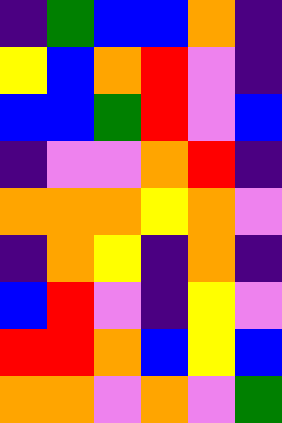[["indigo", "green", "blue", "blue", "orange", "indigo"], ["yellow", "blue", "orange", "red", "violet", "indigo"], ["blue", "blue", "green", "red", "violet", "blue"], ["indigo", "violet", "violet", "orange", "red", "indigo"], ["orange", "orange", "orange", "yellow", "orange", "violet"], ["indigo", "orange", "yellow", "indigo", "orange", "indigo"], ["blue", "red", "violet", "indigo", "yellow", "violet"], ["red", "red", "orange", "blue", "yellow", "blue"], ["orange", "orange", "violet", "orange", "violet", "green"]]